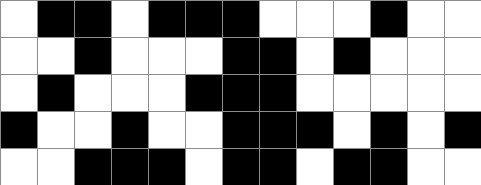[["white", "black", "black", "white", "black", "black", "black", "white", "white", "white", "black", "white", "white"], ["white", "white", "black", "white", "white", "white", "black", "black", "white", "black", "white", "white", "white"], ["white", "black", "white", "white", "white", "black", "black", "black", "white", "white", "white", "white", "white"], ["black", "white", "white", "black", "white", "white", "black", "black", "black", "white", "black", "white", "black"], ["white", "white", "black", "black", "black", "white", "black", "black", "white", "black", "black", "white", "white"]]